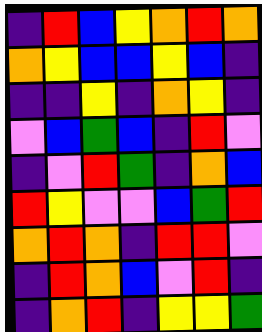[["indigo", "red", "blue", "yellow", "orange", "red", "orange"], ["orange", "yellow", "blue", "blue", "yellow", "blue", "indigo"], ["indigo", "indigo", "yellow", "indigo", "orange", "yellow", "indigo"], ["violet", "blue", "green", "blue", "indigo", "red", "violet"], ["indigo", "violet", "red", "green", "indigo", "orange", "blue"], ["red", "yellow", "violet", "violet", "blue", "green", "red"], ["orange", "red", "orange", "indigo", "red", "red", "violet"], ["indigo", "red", "orange", "blue", "violet", "red", "indigo"], ["indigo", "orange", "red", "indigo", "yellow", "yellow", "green"]]